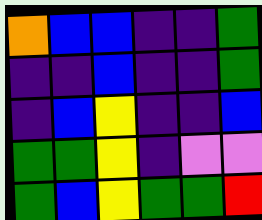[["orange", "blue", "blue", "indigo", "indigo", "green"], ["indigo", "indigo", "blue", "indigo", "indigo", "green"], ["indigo", "blue", "yellow", "indigo", "indigo", "blue"], ["green", "green", "yellow", "indigo", "violet", "violet"], ["green", "blue", "yellow", "green", "green", "red"]]